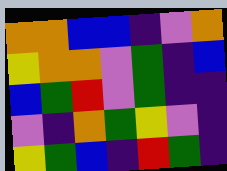[["orange", "orange", "blue", "blue", "indigo", "violet", "orange"], ["yellow", "orange", "orange", "violet", "green", "indigo", "blue"], ["blue", "green", "red", "violet", "green", "indigo", "indigo"], ["violet", "indigo", "orange", "green", "yellow", "violet", "indigo"], ["yellow", "green", "blue", "indigo", "red", "green", "indigo"]]